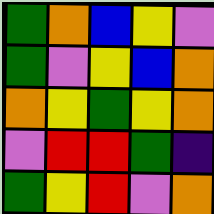[["green", "orange", "blue", "yellow", "violet"], ["green", "violet", "yellow", "blue", "orange"], ["orange", "yellow", "green", "yellow", "orange"], ["violet", "red", "red", "green", "indigo"], ["green", "yellow", "red", "violet", "orange"]]